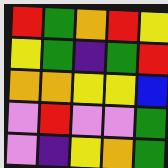[["red", "green", "orange", "red", "yellow"], ["yellow", "green", "indigo", "green", "red"], ["orange", "orange", "yellow", "yellow", "blue"], ["violet", "red", "violet", "violet", "green"], ["violet", "indigo", "yellow", "orange", "green"]]